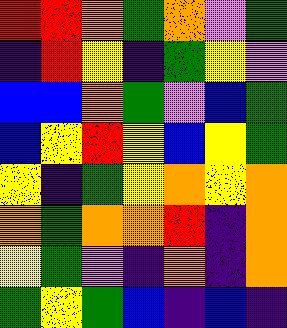[["red", "red", "orange", "green", "orange", "violet", "green"], ["indigo", "red", "yellow", "indigo", "green", "yellow", "violet"], ["blue", "blue", "orange", "green", "violet", "blue", "green"], ["blue", "yellow", "red", "yellow", "blue", "yellow", "green"], ["yellow", "indigo", "green", "yellow", "orange", "yellow", "orange"], ["orange", "green", "orange", "orange", "red", "indigo", "orange"], ["yellow", "green", "violet", "indigo", "orange", "indigo", "orange"], ["green", "yellow", "green", "blue", "indigo", "blue", "indigo"]]